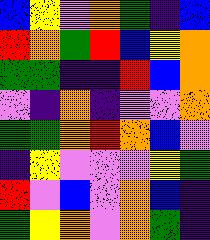[["blue", "yellow", "violet", "orange", "green", "indigo", "blue"], ["red", "orange", "green", "red", "blue", "yellow", "orange"], ["green", "green", "indigo", "indigo", "red", "blue", "orange"], ["violet", "indigo", "orange", "indigo", "violet", "violet", "orange"], ["green", "green", "orange", "red", "orange", "blue", "violet"], ["indigo", "yellow", "violet", "violet", "violet", "yellow", "green"], ["red", "violet", "blue", "violet", "orange", "blue", "indigo"], ["green", "yellow", "orange", "violet", "orange", "green", "indigo"]]